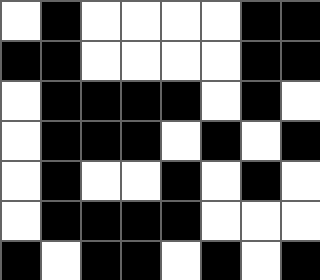[["white", "black", "white", "white", "white", "white", "black", "black"], ["black", "black", "white", "white", "white", "white", "black", "black"], ["white", "black", "black", "black", "black", "white", "black", "white"], ["white", "black", "black", "black", "white", "black", "white", "black"], ["white", "black", "white", "white", "black", "white", "black", "white"], ["white", "black", "black", "black", "black", "white", "white", "white"], ["black", "white", "black", "black", "white", "black", "white", "black"]]